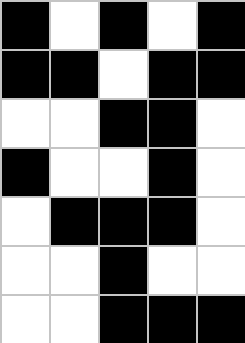[["black", "white", "black", "white", "black"], ["black", "black", "white", "black", "black"], ["white", "white", "black", "black", "white"], ["black", "white", "white", "black", "white"], ["white", "black", "black", "black", "white"], ["white", "white", "black", "white", "white"], ["white", "white", "black", "black", "black"]]